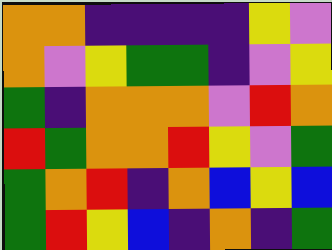[["orange", "orange", "indigo", "indigo", "indigo", "indigo", "yellow", "violet"], ["orange", "violet", "yellow", "green", "green", "indigo", "violet", "yellow"], ["green", "indigo", "orange", "orange", "orange", "violet", "red", "orange"], ["red", "green", "orange", "orange", "red", "yellow", "violet", "green"], ["green", "orange", "red", "indigo", "orange", "blue", "yellow", "blue"], ["green", "red", "yellow", "blue", "indigo", "orange", "indigo", "green"]]